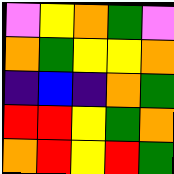[["violet", "yellow", "orange", "green", "violet"], ["orange", "green", "yellow", "yellow", "orange"], ["indigo", "blue", "indigo", "orange", "green"], ["red", "red", "yellow", "green", "orange"], ["orange", "red", "yellow", "red", "green"]]